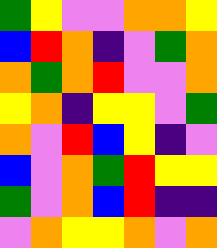[["green", "yellow", "violet", "violet", "orange", "orange", "yellow"], ["blue", "red", "orange", "indigo", "violet", "green", "orange"], ["orange", "green", "orange", "red", "violet", "violet", "orange"], ["yellow", "orange", "indigo", "yellow", "yellow", "violet", "green"], ["orange", "violet", "red", "blue", "yellow", "indigo", "violet"], ["blue", "violet", "orange", "green", "red", "yellow", "yellow"], ["green", "violet", "orange", "blue", "red", "indigo", "indigo"], ["violet", "orange", "yellow", "yellow", "orange", "violet", "orange"]]